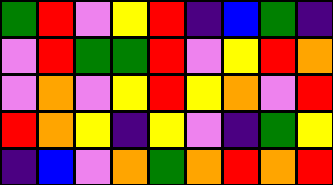[["green", "red", "violet", "yellow", "red", "indigo", "blue", "green", "indigo"], ["violet", "red", "green", "green", "red", "violet", "yellow", "red", "orange"], ["violet", "orange", "violet", "yellow", "red", "yellow", "orange", "violet", "red"], ["red", "orange", "yellow", "indigo", "yellow", "violet", "indigo", "green", "yellow"], ["indigo", "blue", "violet", "orange", "green", "orange", "red", "orange", "red"]]